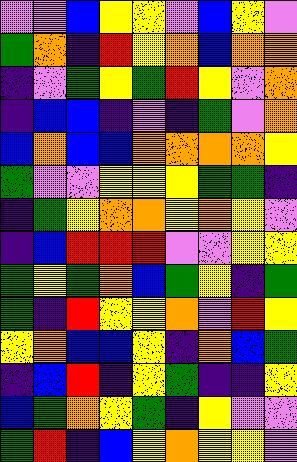[["violet", "violet", "blue", "yellow", "yellow", "violet", "blue", "yellow", "violet"], ["green", "orange", "indigo", "red", "yellow", "orange", "blue", "orange", "orange"], ["indigo", "violet", "green", "yellow", "green", "red", "yellow", "violet", "orange"], ["indigo", "blue", "blue", "indigo", "violet", "indigo", "green", "violet", "orange"], ["blue", "orange", "blue", "blue", "orange", "orange", "orange", "orange", "yellow"], ["green", "violet", "violet", "yellow", "yellow", "yellow", "green", "green", "indigo"], ["indigo", "green", "yellow", "orange", "orange", "yellow", "orange", "yellow", "violet"], ["indigo", "blue", "red", "red", "red", "violet", "violet", "yellow", "yellow"], ["green", "yellow", "green", "orange", "blue", "green", "yellow", "indigo", "green"], ["green", "indigo", "red", "yellow", "yellow", "orange", "violet", "red", "yellow"], ["yellow", "orange", "blue", "blue", "yellow", "indigo", "orange", "blue", "green"], ["indigo", "blue", "red", "indigo", "yellow", "green", "indigo", "indigo", "yellow"], ["blue", "green", "orange", "yellow", "green", "indigo", "yellow", "violet", "violet"], ["green", "red", "indigo", "blue", "yellow", "orange", "yellow", "yellow", "violet"]]